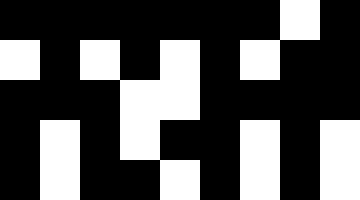[["black", "black", "black", "black", "black", "black", "black", "white", "black"], ["white", "black", "white", "black", "white", "black", "white", "black", "black"], ["black", "black", "black", "white", "white", "black", "black", "black", "black"], ["black", "white", "black", "white", "black", "black", "white", "black", "white"], ["black", "white", "black", "black", "white", "black", "white", "black", "white"]]